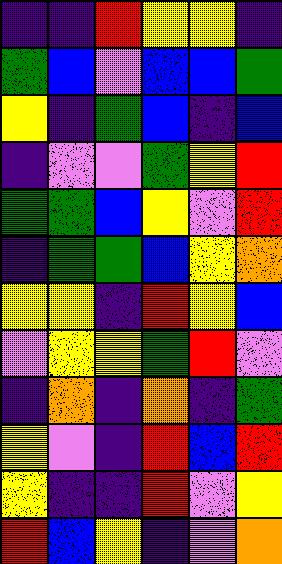[["indigo", "indigo", "red", "yellow", "yellow", "indigo"], ["green", "blue", "violet", "blue", "blue", "green"], ["yellow", "indigo", "green", "blue", "indigo", "blue"], ["indigo", "violet", "violet", "green", "yellow", "red"], ["green", "green", "blue", "yellow", "violet", "red"], ["indigo", "green", "green", "blue", "yellow", "orange"], ["yellow", "yellow", "indigo", "red", "yellow", "blue"], ["violet", "yellow", "yellow", "green", "red", "violet"], ["indigo", "orange", "indigo", "orange", "indigo", "green"], ["yellow", "violet", "indigo", "red", "blue", "red"], ["yellow", "indigo", "indigo", "red", "violet", "yellow"], ["red", "blue", "yellow", "indigo", "violet", "orange"]]